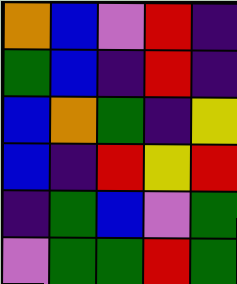[["orange", "blue", "violet", "red", "indigo"], ["green", "blue", "indigo", "red", "indigo"], ["blue", "orange", "green", "indigo", "yellow"], ["blue", "indigo", "red", "yellow", "red"], ["indigo", "green", "blue", "violet", "green"], ["violet", "green", "green", "red", "green"]]